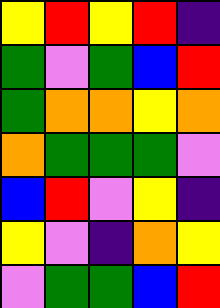[["yellow", "red", "yellow", "red", "indigo"], ["green", "violet", "green", "blue", "red"], ["green", "orange", "orange", "yellow", "orange"], ["orange", "green", "green", "green", "violet"], ["blue", "red", "violet", "yellow", "indigo"], ["yellow", "violet", "indigo", "orange", "yellow"], ["violet", "green", "green", "blue", "red"]]